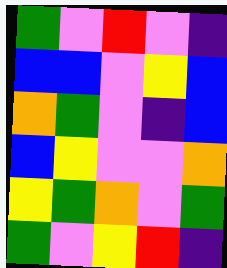[["green", "violet", "red", "violet", "indigo"], ["blue", "blue", "violet", "yellow", "blue"], ["orange", "green", "violet", "indigo", "blue"], ["blue", "yellow", "violet", "violet", "orange"], ["yellow", "green", "orange", "violet", "green"], ["green", "violet", "yellow", "red", "indigo"]]